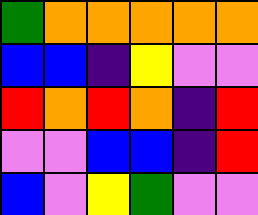[["green", "orange", "orange", "orange", "orange", "orange"], ["blue", "blue", "indigo", "yellow", "violet", "violet"], ["red", "orange", "red", "orange", "indigo", "red"], ["violet", "violet", "blue", "blue", "indigo", "red"], ["blue", "violet", "yellow", "green", "violet", "violet"]]